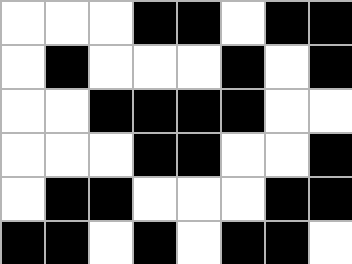[["white", "white", "white", "black", "black", "white", "black", "black"], ["white", "black", "white", "white", "white", "black", "white", "black"], ["white", "white", "black", "black", "black", "black", "white", "white"], ["white", "white", "white", "black", "black", "white", "white", "black"], ["white", "black", "black", "white", "white", "white", "black", "black"], ["black", "black", "white", "black", "white", "black", "black", "white"]]